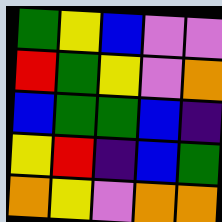[["green", "yellow", "blue", "violet", "violet"], ["red", "green", "yellow", "violet", "orange"], ["blue", "green", "green", "blue", "indigo"], ["yellow", "red", "indigo", "blue", "green"], ["orange", "yellow", "violet", "orange", "orange"]]